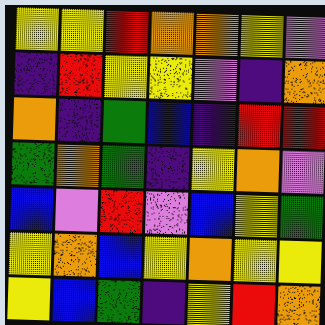[["yellow", "yellow", "red", "orange", "orange", "yellow", "violet"], ["indigo", "red", "yellow", "yellow", "violet", "indigo", "orange"], ["orange", "indigo", "green", "blue", "indigo", "red", "red"], ["green", "orange", "green", "indigo", "yellow", "orange", "violet"], ["blue", "violet", "red", "violet", "blue", "yellow", "green"], ["yellow", "orange", "blue", "yellow", "orange", "yellow", "yellow"], ["yellow", "blue", "green", "indigo", "yellow", "red", "orange"]]